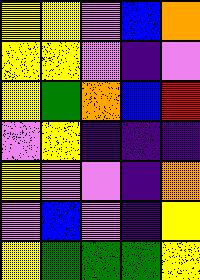[["yellow", "yellow", "violet", "blue", "orange"], ["yellow", "yellow", "violet", "indigo", "violet"], ["yellow", "green", "orange", "blue", "red"], ["violet", "yellow", "indigo", "indigo", "indigo"], ["yellow", "violet", "violet", "indigo", "orange"], ["violet", "blue", "violet", "indigo", "yellow"], ["yellow", "green", "green", "green", "yellow"]]